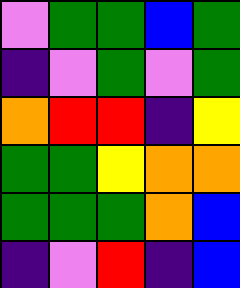[["violet", "green", "green", "blue", "green"], ["indigo", "violet", "green", "violet", "green"], ["orange", "red", "red", "indigo", "yellow"], ["green", "green", "yellow", "orange", "orange"], ["green", "green", "green", "orange", "blue"], ["indigo", "violet", "red", "indigo", "blue"]]